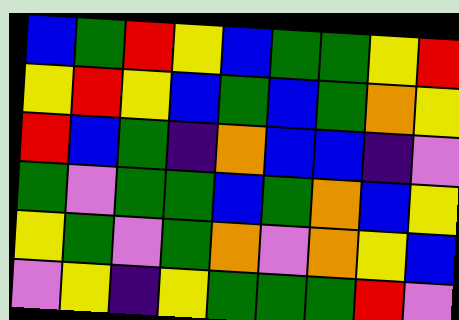[["blue", "green", "red", "yellow", "blue", "green", "green", "yellow", "red"], ["yellow", "red", "yellow", "blue", "green", "blue", "green", "orange", "yellow"], ["red", "blue", "green", "indigo", "orange", "blue", "blue", "indigo", "violet"], ["green", "violet", "green", "green", "blue", "green", "orange", "blue", "yellow"], ["yellow", "green", "violet", "green", "orange", "violet", "orange", "yellow", "blue"], ["violet", "yellow", "indigo", "yellow", "green", "green", "green", "red", "violet"]]